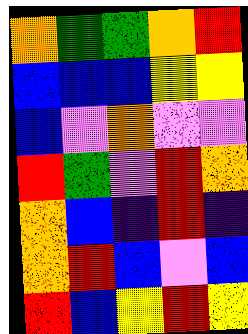[["orange", "green", "green", "orange", "red"], ["blue", "blue", "blue", "yellow", "yellow"], ["blue", "violet", "orange", "violet", "violet"], ["red", "green", "violet", "red", "orange"], ["orange", "blue", "indigo", "red", "indigo"], ["orange", "red", "blue", "violet", "blue"], ["red", "blue", "yellow", "red", "yellow"]]